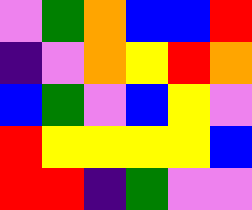[["violet", "green", "orange", "blue", "blue", "red"], ["indigo", "violet", "orange", "yellow", "red", "orange"], ["blue", "green", "violet", "blue", "yellow", "violet"], ["red", "yellow", "yellow", "yellow", "yellow", "blue"], ["red", "red", "indigo", "green", "violet", "violet"]]